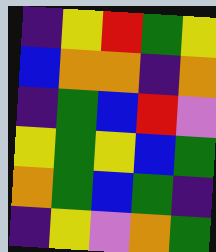[["indigo", "yellow", "red", "green", "yellow"], ["blue", "orange", "orange", "indigo", "orange"], ["indigo", "green", "blue", "red", "violet"], ["yellow", "green", "yellow", "blue", "green"], ["orange", "green", "blue", "green", "indigo"], ["indigo", "yellow", "violet", "orange", "green"]]